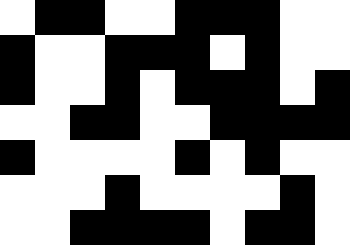[["white", "black", "black", "white", "white", "black", "black", "black", "white", "white"], ["black", "white", "white", "black", "black", "black", "white", "black", "white", "white"], ["black", "white", "white", "black", "white", "black", "black", "black", "white", "black"], ["white", "white", "black", "black", "white", "white", "black", "black", "black", "black"], ["black", "white", "white", "white", "white", "black", "white", "black", "white", "white"], ["white", "white", "white", "black", "white", "white", "white", "white", "black", "white"], ["white", "white", "black", "black", "black", "black", "white", "black", "black", "white"]]